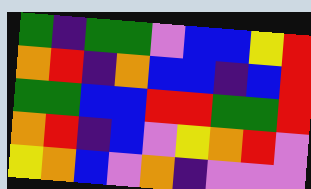[["green", "indigo", "green", "green", "violet", "blue", "blue", "yellow", "red"], ["orange", "red", "indigo", "orange", "blue", "blue", "indigo", "blue", "red"], ["green", "green", "blue", "blue", "red", "red", "green", "green", "red"], ["orange", "red", "indigo", "blue", "violet", "yellow", "orange", "red", "violet"], ["yellow", "orange", "blue", "violet", "orange", "indigo", "violet", "violet", "violet"]]